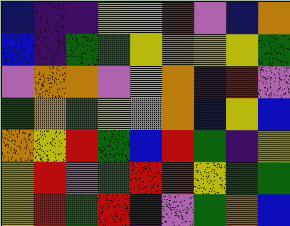[["blue", "indigo", "indigo", "yellow", "yellow", "red", "violet", "blue", "orange"], ["blue", "indigo", "green", "green", "yellow", "orange", "yellow", "yellow", "green"], ["violet", "orange", "orange", "violet", "yellow", "orange", "indigo", "red", "violet"], ["green", "orange", "green", "yellow", "violet", "orange", "blue", "yellow", "blue"], ["orange", "yellow", "red", "green", "blue", "red", "green", "indigo", "yellow"], ["yellow", "red", "violet", "green", "red", "red", "yellow", "green", "green"], ["yellow", "red", "green", "red", "indigo", "violet", "green", "orange", "blue"]]